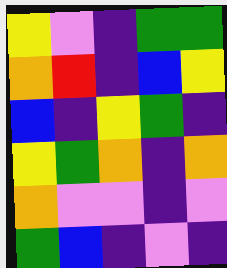[["yellow", "violet", "indigo", "green", "green"], ["orange", "red", "indigo", "blue", "yellow"], ["blue", "indigo", "yellow", "green", "indigo"], ["yellow", "green", "orange", "indigo", "orange"], ["orange", "violet", "violet", "indigo", "violet"], ["green", "blue", "indigo", "violet", "indigo"]]